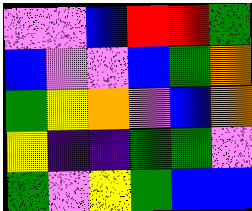[["violet", "violet", "blue", "red", "red", "green"], ["blue", "violet", "violet", "blue", "green", "orange"], ["green", "yellow", "orange", "violet", "blue", "orange"], ["yellow", "indigo", "indigo", "green", "green", "violet"], ["green", "violet", "yellow", "green", "blue", "blue"]]